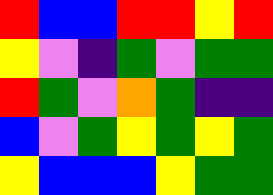[["red", "blue", "blue", "red", "red", "yellow", "red"], ["yellow", "violet", "indigo", "green", "violet", "green", "green"], ["red", "green", "violet", "orange", "green", "indigo", "indigo"], ["blue", "violet", "green", "yellow", "green", "yellow", "green"], ["yellow", "blue", "blue", "blue", "yellow", "green", "green"]]